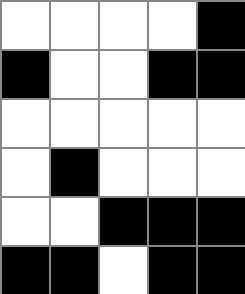[["white", "white", "white", "white", "black"], ["black", "white", "white", "black", "black"], ["white", "white", "white", "white", "white"], ["white", "black", "white", "white", "white"], ["white", "white", "black", "black", "black"], ["black", "black", "white", "black", "black"]]